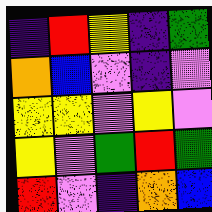[["indigo", "red", "yellow", "indigo", "green"], ["orange", "blue", "violet", "indigo", "violet"], ["yellow", "yellow", "violet", "yellow", "violet"], ["yellow", "violet", "green", "red", "green"], ["red", "violet", "indigo", "orange", "blue"]]